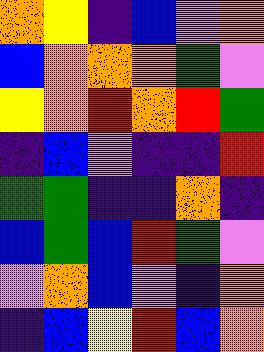[["orange", "yellow", "indigo", "blue", "violet", "orange"], ["blue", "orange", "orange", "orange", "green", "violet"], ["yellow", "orange", "red", "orange", "red", "green"], ["indigo", "blue", "violet", "indigo", "indigo", "red"], ["green", "green", "indigo", "indigo", "orange", "indigo"], ["blue", "green", "blue", "red", "green", "violet"], ["violet", "orange", "blue", "violet", "indigo", "orange"], ["indigo", "blue", "yellow", "red", "blue", "orange"]]